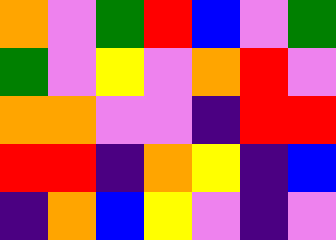[["orange", "violet", "green", "red", "blue", "violet", "green"], ["green", "violet", "yellow", "violet", "orange", "red", "violet"], ["orange", "orange", "violet", "violet", "indigo", "red", "red"], ["red", "red", "indigo", "orange", "yellow", "indigo", "blue"], ["indigo", "orange", "blue", "yellow", "violet", "indigo", "violet"]]